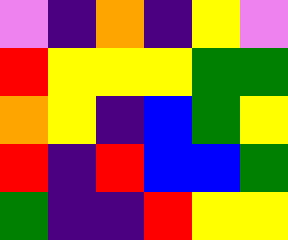[["violet", "indigo", "orange", "indigo", "yellow", "violet"], ["red", "yellow", "yellow", "yellow", "green", "green"], ["orange", "yellow", "indigo", "blue", "green", "yellow"], ["red", "indigo", "red", "blue", "blue", "green"], ["green", "indigo", "indigo", "red", "yellow", "yellow"]]